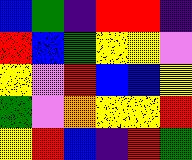[["blue", "green", "indigo", "red", "red", "indigo"], ["red", "blue", "green", "yellow", "yellow", "violet"], ["yellow", "violet", "red", "blue", "blue", "yellow"], ["green", "violet", "orange", "yellow", "yellow", "red"], ["yellow", "red", "blue", "indigo", "red", "green"]]